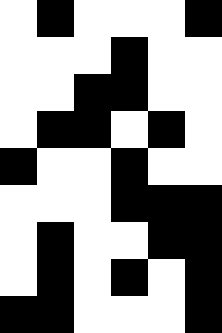[["white", "black", "white", "white", "white", "black"], ["white", "white", "white", "black", "white", "white"], ["white", "white", "black", "black", "white", "white"], ["white", "black", "black", "white", "black", "white"], ["black", "white", "white", "black", "white", "white"], ["white", "white", "white", "black", "black", "black"], ["white", "black", "white", "white", "black", "black"], ["white", "black", "white", "black", "white", "black"], ["black", "black", "white", "white", "white", "black"]]